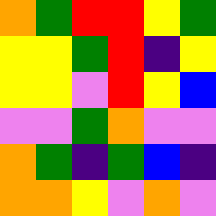[["orange", "green", "red", "red", "yellow", "green"], ["yellow", "yellow", "green", "red", "indigo", "yellow"], ["yellow", "yellow", "violet", "red", "yellow", "blue"], ["violet", "violet", "green", "orange", "violet", "violet"], ["orange", "green", "indigo", "green", "blue", "indigo"], ["orange", "orange", "yellow", "violet", "orange", "violet"]]